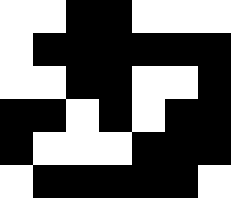[["white", "white", "black", "black", "white", "white", "white"], ["white", "black", "black", "black", "black", "black", "black"], ["white", "white", "black", "black", "white", "white", "black"], ["black", "black", "white", "black", "white", "black", "black"], ["black", "white", "white", "white", "black", "black", "black"], ["white", "black", "black", "black", "black", "black", "white"]]